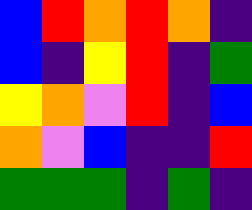[["blue", "red", "orange", "red", "orange", "indigo"], ["blue", "indigo", "yellow", "red", "indigo", "green"], ["yellow", "orange", "violet", "red", "indigo", "blue"], ["orange", "violet", "blue", "indigo", "indigo", "red"], ["green", "green", "green", "indigo", "green", "indigo"]]